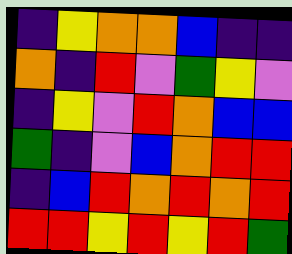[["indigo", "yellow", "orange", "orange", "blue", "indigo", "indigo"], ["orange", "indigo", "red", "violet", "green", "yellow", "violet"], ["indigo", "yellow", "violet", "red", "orange", "blue", "blue"], ["green", "indigo", "violet", "blue", "orange", "red", "red"], ["indigo", "blue", "red", "orange", "red", "orange", "red"], ["red", "red", "yellow", "red", "yellow", "red", "green"]]